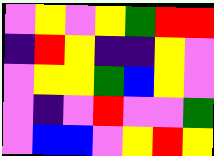[["violet", "yellow", "violet", "yellow", "green", "red", "red"], ["indigo", "red", "yellow", "indigo", "indigo", "yellow", "violet"], ["violet", "yellow", "yellow", "green", "blue", "yellow", "violet"], ["violet", "indigo", "violet", "red", "violet", "violet", "green"], ["violet", "blue", "blue", "violet", "yellow", "red", "yellow"]]